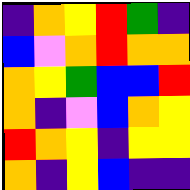[["indigo", "orange", "yellow", "red", "green", "indigo"], ["blue", "violet", "orange", "red", "orange", "orange"], ["orange", "yellow", "green", "blue", "blue", "red"], ["orange", "indigo", "violet", "blue", "orange", "yellow"], ["red", "orange", "yellow", "indigo", "yellow", "yellow"], ["orange", "indigo", "yellow", "blue", "indigo", "indigo"]]